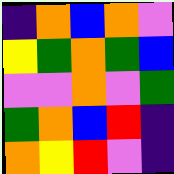[["indigo", "orange", "blue", "orange", "violet"], ["yellow", "green", "orange", "green", "blue"], ["violet", "violet", "orange", "violet", "green"], ["green", "orange", "blue", "red", "indigo"], ["orange", "yellow", "red", "violet", "indigo"]]